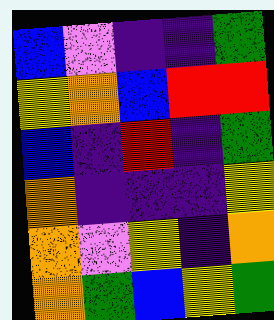[["blue", "violet", "indigo", "indigo", "green"], ["yellow", "orange", "blue", "red", "red"], ["blue", "indigo", "red", "indigo", "green"], ["orange", "indigo", "indigo", "indigo", "yellow"], ["orange", "violet", "yellow", "indigo", "orange"], ["orange", "green", "blue", "yellow", "green"]]